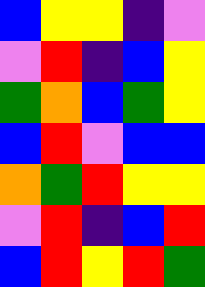[["blue", "yellow", "yellow", "indigo", "violet"], ["violet", "red", "indigo", "blue", "yellow"], ["green", "orange", "blue", "green", "yellow"], ["blue", "red", "violet", "blue", "blue"], ["orange", "green", "red", "yellow", "yellow"], ["violet", "red", "indigo", "blue", "red"], ["blue", "red", "yellow", "red", "green"]]